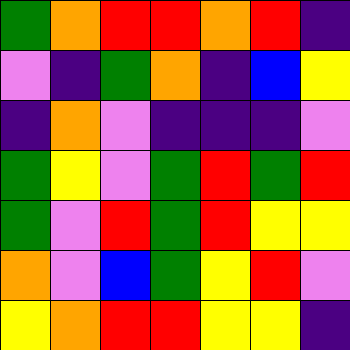[["green", "orange", "red", "red", "orange", "red", "indigo"], ["violet", "indigo", "green", "orange", "indigo", "blue", "yellow"], ["indigo", "orange", "violet", "indigo", "indigo", "indigo", "violet"], ["green", "yellow", "violet", "green", "red", "green", "red"], ["green", "violet", "red", "green", "red", "yellow", "yellow"], ["orange", "violet", "blue", "green", "yellow", "red", "violet"], ["yellow", "orange", "red", "red", "yellow", "yellow", "indigo"]]